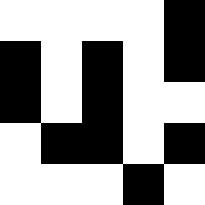[["white", "white", "white", "white", "black"], ["black", "white", "black", "white", "black"], ["black", "white", "black", "white", "white"], ["white", "black", "black", "white", "black"], ["white", "white", "white", "black", "white"]]